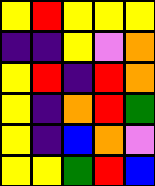[["yellow", "red", "yellow", "yellow", "yellow"], ["indigo", "indigo", "yellow", "violet", "orange"], ["yellow", "red", "indigo", "red", "orange"], ["yellow", "indigo", "orange", "red", "green"], ["yellow", "indigo", "blue", "orange", "violet"], ["yellow", "yellow", "green", "red", "blue"]]